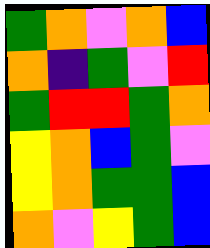[["green", "orange", "violet", "orange", "blue"], ["orange", "indigo", "green", "violet", "red"], ["green", "red", "red", "green", "orange"], ["yellow", "orange", "blue", "green", "violet"], ["yellow", "orange", "green", "green", "blue"], ["orange", "violet", "yellow", "green", "blue"]]